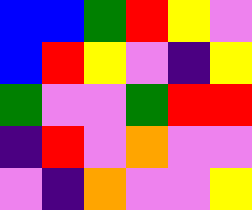[["blue", "blue", "green", "red", "yellow", "violet"], ["blue", "red", "yellow", "violet", "indigo", "yellow"], ["green", "violet", "violet", "green", "red", "red"], ["indigo", "red", "violet", "orange", "violet", "violet"], ["violet", "indigo", "orange", "violet", "violet", "yellow"]]